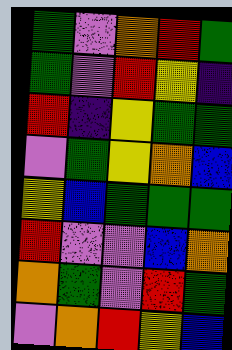[["green", "violet", "orange", "red", "green"], ["green", "violet", "red", "yellow", "indigo"], ["red", "indigo", "yellow", "green", "green"], ["violet", "green", "yellow", "orange", "blue"], ["yellow", "blue", "green", "green", "green"], ["red", "violet", "violet", "blue", "orange"], ["orange", "green", "violet", "red", "green"], ["violet", "orange", "red", "yellow", "blue"]]